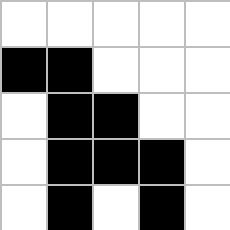[["white", "white", "white", "white", "white"], ["black", "black", "white", "white", "white"], ["white", "black", "black", "white", "white"], ["white", "black", "black", "black", "white"], ["white", "black", "white", "black", "white"]]